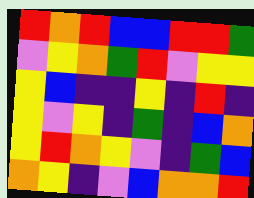[["red", "orange", "red", "blue", "blue", "red", "red", "green"], ["violet", "yellow", "orange", "green", "red", "violet", "yellow", "yellow"], ["yellow", "blue", "indigo", "indigo", "yellow", "indigo", "red", "indigo"], ["yellow", "violet", "yellow", "indigo", "green", "indigo", "blue", "orange"], ["yellow", "red", "orange", "yellow", "violet", "indigo", "green", "blue"], ["orange", "yellow", "indigo", "violet", "blue", "orange", "orange", "red"]]